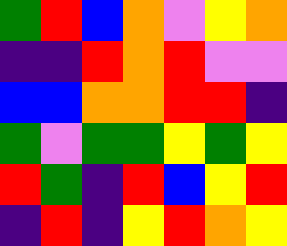[["green", "red", "blue", "orange", "violet", "yellow", "orange"], ["indigo", "indigo", "red", "orange", "red", "violet", "violet"], ["blue", "blue", "orange", "orange", "red", "red", "indigo"], ["green", "violet", "green", "green", "yellow", "green", "yellow"], ["red", "green", "indigo", "red", "blue", "yellow", "red"], ["indigo", "red", "indigo", "yellow", "red", "orange", "yellow"]]